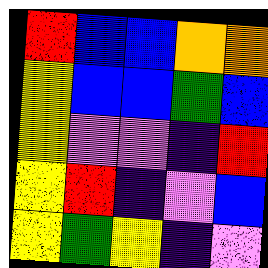[["red", "blue", "blue", "orange", "orange"], ["yellow", "blue", "blue", "green", "blue"], ["yellow", "violet", "violet", "indigo", "red"], ["yellow", "red", "indigo", "violet", "blue"], ["yellow", "green", "yellow", "indigo", "violet"]]